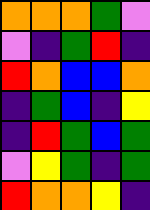[["orange", "orange", "orange", "green", "violet"], ["violet", "indigo", "green", "red", "indigo"], ["red", "orange", "blue", "blue", "orange"], ["indigo", "green", "blue", "indigo", "yellow"], ["indigo", "red", "green", "blue", "green"], ["violet", "yellow", "green", "indigo", "green"], ["red", "orange", "orange", "yellow", "indigo"]]